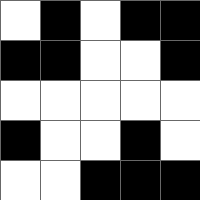[["white", "black", "white", "black", "black"], ["black", "black", "white", "white", "black"], ["white", "white", "white", "white", "white"], ["black", "white", "white", "black", "white"], ["white", "white", "black", "black", "black"]]